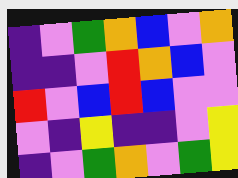[["indigo", "violet", "green", "orange", "blue", "violet", "orange"], ["indigo", "indigo", "violet", "red", "orange", "blue", "violet"], ["red", "violet", "blue", "red", "blue", "violet", "violet"], ["violet", "indigo", "yellow", "indigo", "indigo", "violet", "yellow"], ["indigo", "violet", "green", "orange", "violet", "green", "yellow"]]